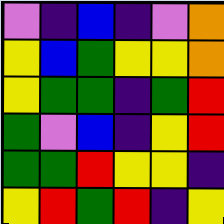[["violet", "indigo", "blue", "indigo", "violet", "orange"], ["yellow", "blue", "green", "yellow", "yellow", "orange"], ["yellow", "green", "green", "indigo", "green", "red"], ["green", "violet", "blue", "indigo", "yellow", "red"], ["green", "green", "red", "yellow", "yellow", "indigo"], ["yellow", "red", "green", "red", "indigo", "yellow"]]